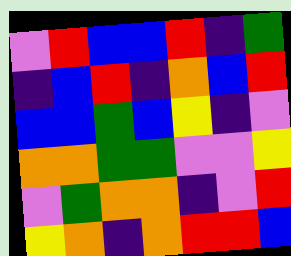[["violet", "red", "blue", "blue", "red", "indigo", "green"], ["indigo", "blue", "red", "indigo", "orange", "blue", "red"], ["blue", "blue", "green", "blue", "yellow", "indigo", "violet"], ["orange", "orange", "green", "green", "violet", "violet", "yellow"], ["violet", "green", "orange", "orange", "indigo", "violet", "red"], ["yellow", "orange", "indigo", "orange", "red", "red", "blue"]]